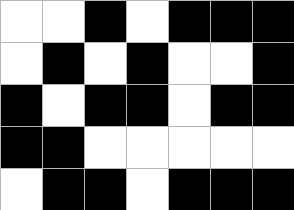[["white", "white", "black", "white", "black", "black", "black"], ["white", "black", "white", "black", "white", "white", "black"], ["black", "white", "black", "black", "white", "black", "black"], ["black", "black", "white", "white", "white", "white", "white"], ["white", "black", "black", "white", "black", "black", "black"]]